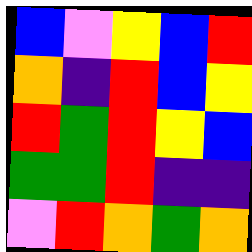[["blue", "violet", "yellow", "blue", "red"], ["orange", "indigo", "red", "blue", "yellow"], ["red", "green", "red", "yellow", "blue"], ["green", "green", "red", "indigo", "indigo"], ["violet", "red", "orange", "green", "orange"]]